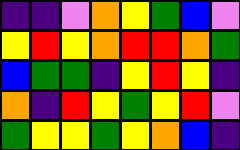[["indigo", "indigo", "violet", "orange", "yellow", "green", "blue", "violet"], ["yellow", "red", "yellow", "orange", "red", "red", "orange", "green"], ["blue", "green", "green", "indigo", "yellow", "red", "yellow", "indigo"], ["orange", "indigo", "red", "yellow", "green", "yellow", "red", "violet"], ["green", "yellow", "yellow", "green", "yellow", "orange", "blue", "indigo"]]